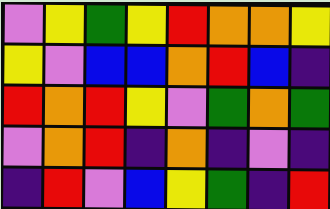[["violet", "yellow", "green", "yellow", "red", "orange", "orange", "yellow"], ["yellow", "violet", "blue", "blue", "orange", "red", "blue", "indigo"], ["red", "orange", "red", "yellow", "violet", "green", "orange", "green"], ["violet", "orange", "red", "indigo", "orange", "indigo", "violet", "indigo"], ["indigo", "red", "violet", "blue", "yellow", "green", "indigo", "red"]]